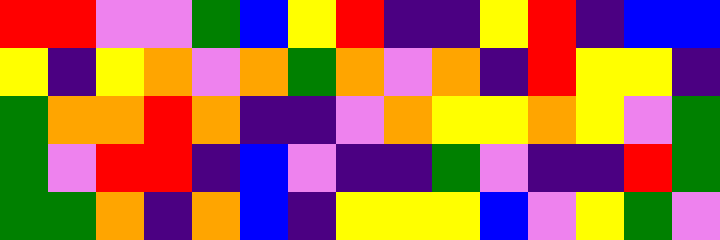[["red", "red", "violet", "violet", "green", "blue", "yellow", "red", "indigo", "indigo", "yellow", "red", "indigo", "blue", "blue"], ["yellow", "indigo", "yellow", "orange", "violet", "orange", "green", "orange", "violet", "orange", "indigo", "red", "yellow", "yellow", "indigo"], ["green", "orange", "orange", "red", "orange", "indigo", "indigo", "violet", "orange", "yellow", "yellow", "orange", "yellow", "violet", "green"], ["green", "violet", "red", "red", "indigo", "blue", "violet", "indigo", "indigo", "green", "violet", "indigo", "indigo", "red", "green"], ["green", "green", "orange", "indigo", "orange", "blue", "indigo", "yellow", "yellow", "yellow", "blue", "violet", "yellow", "green", "violet"]]